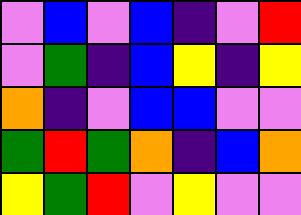[["violet", "blue", "violet", "blue", "indigo", "violet", "red"], ["violet", "green", "indigo", "blue", "yellow", "indigo", "yellow"], ["orange", "indigo", "violet", "blue", "blue", "violet", "violet"], ["green", "red", "green", "orange", "indigo", "blue", "orange"], ["yellow", "green", "red", "violet", "yellow", "violet", "violet"]]